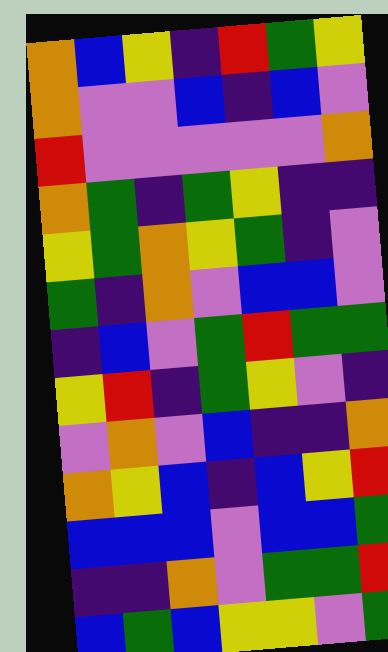[["orange", "blue", "yellow", "indigo", "red", "green", "yellow"], ["orange", "violet", "violet", "blue", "indigo", "blue", "violet"], ["red", "violet", "violet", "violet", "violet", "violet", "orange"], ["orange", "green", "indigo", "green", "yellow", "indigo", "indigo"], ["yellow", "green", "orange", "yellow", "green", "indigo", "violet"], ["green", "indigo", "orange", "violet", "blue", "blue", "violet"], ["indigo", "blue", "violet", "green", "red", "green", "green"], ["yellow", "red", "indigo", "green", "yellow", "violet", "indigo"], ["violet", "orange", "violet", "blue", "indigo", "indigo", "orange"], ["orange", "yellow", "blue", "indigo", "blue", "yellow", "red"], ["blue", "blue", "blue", "violet", "blue", "blue", "green"], ["indigo", "indigo", "orange", "violet", "green", "green", "red"], ["blue", "green", "blue", "yellow", "yellow", "violet", "green"]]